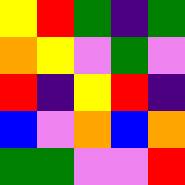[["yellow", "red", "green", "indigo", "green"], ["orange", "yellow", "violet", "green", "violet"], ["red", "indigo", "yellow", "red", "indigo"], ["blue", "violet", "orange", "blue", "orange"], ["green", "green", "violet", "violet", "red"]]